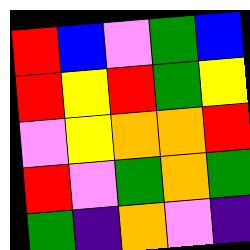[["red", "blue", "violet", "green", "blue"], ["red", "yellow", "red", "green", "yellow"], ["violet", "yellow", "orange", "orange", "red"], ["red", "violet", "green", "orange", "green"], ["green", "indigo", "orange", "violet", "indigo"]]